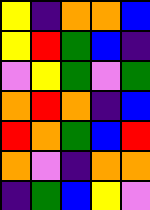[["yellow", "indigo", "orange", "orange", "blue"], ["yellow", "red", "green", "blue", "indigo"], ["violet", "yellow", "green", "violet", "green"], ["orange", "red", "orange", "indigo", "blue"], ["red", "orange", "green", "blue", "red"], ["orange", "violet", "indigo", "orange", "orange"], ["indigo", "green", "blue", "yellow", "violet"]]